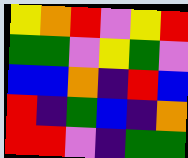[["yellow", "orange", "red", "violet", "yellow", "red"], ["green", "green", "violet", "yellow", "green", "violet"], ["blue", "blue", "orange", "indigo", "red", "blue"], ["red", "indigo", "green", "blue", "indigo", "orange"], ["red", "red", "violet", "indigo", "green", "green"]]